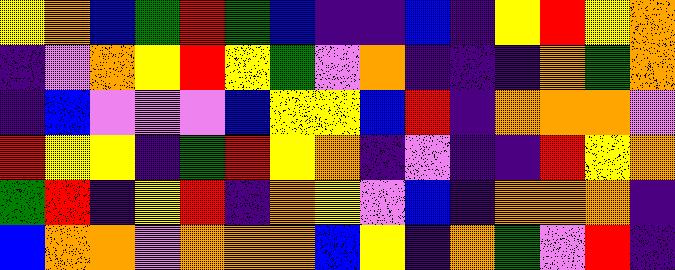[["yellow", "orange", "blue", "green", "red", "green", "blue", "indigo", "indigo", "blue", "indigo", "yellow", "red", "yellow", "orange"], ["indigo", "violet", "orange", "yellow", "red", "yellow", "green", "violet", "orange", "indigo", "indigo", "indigo", "orange", "green", "orange"], ["indigo", "blue", "violet", "violet", "violet", "blue", "yellow", "yellow", "blue", "red", "indigo", "orange", "orange", "orange", "violet"], ["red", "yellow", "yellow", "indigo", "green", "red", "yellow", "orange", "indigo", "violet", "indigo", "indigo", "red", "yellow", "orange"], ["green", "red", "indigo", "yellow", "red", "indigo", "orange", "yellow", "violet", "blue", "indigo", "orange", "orange", "orange", "indigo"], ["blue", "orange", "orange", "violet", "orange", "orange", "orange", "blue", "yellow", "indigo", "orange", "green", "violet", "red", "indigo"]]